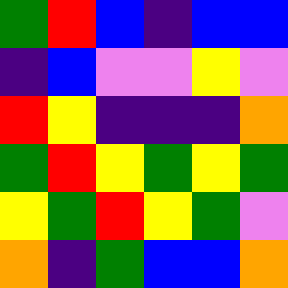[["green", "red", "blue", "indigo", "blue", "blue"], ["indigo", "blue", "violet", "violet", "yellow", "violet"], ["red", "yellow", "indigo", "indigo", "indigo", "orange"], ["green", "red", "yellow", "green", "yellow", "green"], ["yellow", "green", "red", "yellow", "green", "violet"], ["orange", "indigo", "green", "blue", "blue", "orange"]]